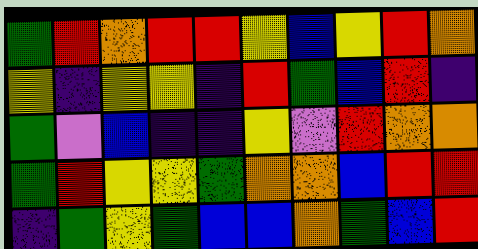[["green", "red", "orange", "red", "red", "yellow", "blue", "yellow", "red", "orange"], ["yellow", "indigo", "yellow", "yellow", "indigo", "red", "green", "blue", "red", "indigo"], ["green", "violet", "blue", "indigo", "indigo", "yellow", "violet", "red", "orange", "orange"], ["green", "red", "yellow", "yellow", "green", "orange", "orange", "blue", "red", "red"], ["indigo", "green", "yellow", "green", "blue", "blue", "orange", "green", "blue", "red"]]